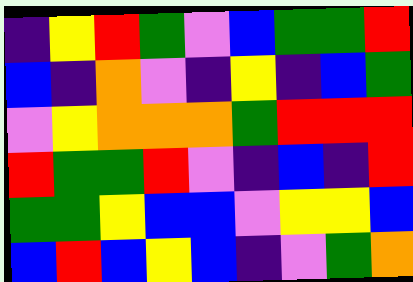[["indigo", "yellow", "red", "green", "violet", "blue", "green", "green", "red"], ["blue", "indigo", "orange", "violet", "indigo", "yellow", "indigo", "blue", "green"], ["violet", "yellow", "orange", "orange", "orange", "green", "red", "red", "red"], ["red", "green", "green", "red", "violet", "indigo", "blue", "indigo", "red"], ["green", "green", "yellow", "blue", "blue", "violet", "yellow", "yellow", "blue"], ["blue", "red", "blue", "yellow", "blue", "indigo", "violet", "green", "orange"]]